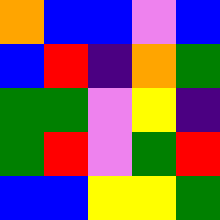[["orange", "blue", "blue", "violet", "blue"], ["blue", "red", "indigo", "orange", "green"], ["green", "green", "violet", "yellow", "indigo"], ["green", "red", "violet", "green", "red"], ["blue", "blue", "yellow", "yellow", "green"]]